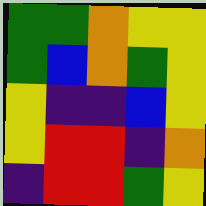[["green", "green", "orange", "yellow", "yellow"], ["green", "blue", "orange", "green", "yellow"], ["yellow", "indigo", "indigo", "blue", "yellow"], ["yellow", "red", "red", "indigo", "orange"], ["indigo", "red", "red", "green", "yellow"]]